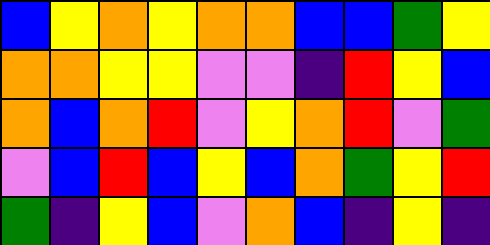[["blue", "yellow", "orange", "yellow", "orange", "orange", "blue", "blue", "green", "yellow"], ["orange", "orange", "yellow", "yellow", "violet", "violet", "indigo", "red", "yellow", "blue"], ["orange", "blue", "orange", "red", "violet", "yellow", "orange", "red", "violet", "green"], ["violet", "blue", "red", "blue", "yellow", "blue", "orange", "green", "yellow", "red"], ["green", "indigo", "yellow", "blue", "violet", "orange", "blue", "indigo", "yellow", "indigo"]]